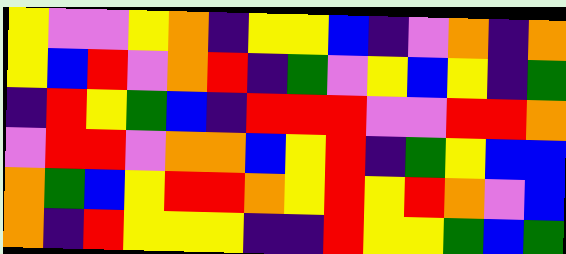[["yellow", "violet", "violet", "yellow", "orange", "indigo", "yellow", "yellow", "blue", "indigo", "violet", "orange", "indigo", "orange"], ["yellow", "blue", "red", "violet", "orange", "red", "indigo", "green", "violet", "yellow", "blue", "yellow", "indigo", "green"], ["indigo", "red", "yellow", "green", "blue", "indigo", "red", "red", "red", "violet", "violet", "red", "red", "orange"], ["violet", "red", "red", "violet", "orange", "orange", "blue", "yellow", "red", "indigo", "green", "yellow", "blue", "blue"], ["orange", "green", "blue", "yellow", "red", "red", "orange", "yellow", "red", "yellow", "red", "orange", "violet", "blue"], ["orange", "indigo", "red", "yellow", "yellow", "yellow", "indigo", "indigo", "red", "yellow", "yellow", "green", "blue", "green"]]